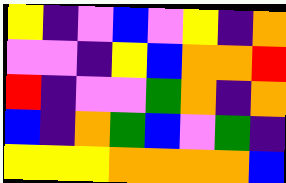[["yellow", "indigo", "violet", "blue", "violet", "yellow", "indigo", "orange"], ["violet", "violet", "indigo", "yellow", "blue", "orange", "orange", "red"], ["red", "indigo", "violet", "violet", "green", "orange", "indigo", "orange"], ["blue", "indigo", "orange", "green", "blue", "violet", "green", "indigo"], ["yellow", "yellow", "yellow", "orange", "orange", "orange", "orange", "blue"]]